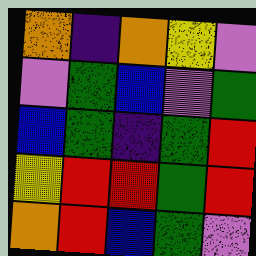[["orange", "indigo", "orange", "yellow", "violet"], ["violet", "green", "blue", "violet", "green"], ["blue", "green", "indigo", "green", "red"], ["yellow", "red", "red", "green", "red"], ["orange", "red", "blue", "green", "violet"]]